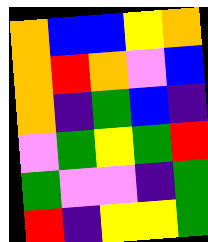[["orange", "blue", "blue", "yellow", "orange"], ["orange", "red", "orange", "violet", "blue"], ["orange", "indigo", "green", "blue", "indigo"], ["violet", "green", "yellow", "green", "red"], ["green", "violet", "violet", "indigo", "green"], ["red", "indigo", "yellow", "yellow", "green"]]